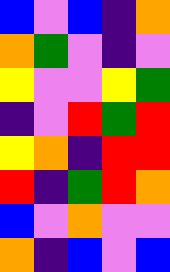[["blue", "violet", "blue", "indigo", "orange"], ["orange", "green", "violet", "indigo", "violet"], ["yellow", "violet", "violet", "yellow", "green"], ["indigo", "violet", "red", "green", "red"], ["yellow", "orange", "indigo", "red", "red"], ["red", "indigo", "green", "red", "orange"], ["blue", "violet", "orange", "violet", "violet"], ["orange", "indigo", "blue", "violet", "blue"]]